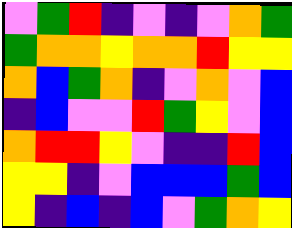[["violet", "green", "red", "indigo", "violet", "indigo", "violet", "orange", "green"], ["green", "orange", "orange", "yellow", "orange", "orange", "red", "yellow", "yellow"], ["orange", "blue", "green", "orange", "indigo", "violet", "orange", "violet", "blue"], ["indigo", "blue", "violet", "violet", "red", "green", "yellow", "violet", "blue"], ["orange", "red", "red", "yellow", "violet", "indigo", "indigo", "red", "blue"], ["yellow", "yellow", "indigo", "violet", "blue", "blue", "blue", "green", "blue"], ["yellow", "indigo", "blue", "indigo", "blue", "violet", "green", "orange", "yellow"]]